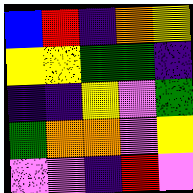[["blue", "red", "indigo", "orange", "yellow"], ["yellow", "yellow", "green", "green", "indigo"], ["indigo", "indigo", "yellow", "violet", "green"], ["green", "orange", "orange", "violet", "yellow"], ["violet", "violet", "indigo", "red", "violet"]]